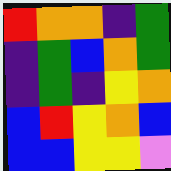[["red", "orange", "orange", "indigo", "green"], ["indigo", "green", "blue", "orange", "green"], ["indigo", "green", "indigo", "yellow", "orange"], ["blue", "red", "yellow", "orange", "blue"], ["blue", "blue", "yellow", "yellow", "violet"]]